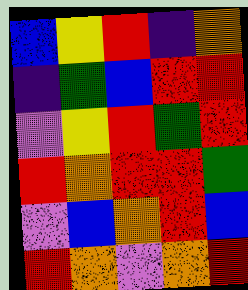[["blue", "yellow", "red", "indigo", "orange"], ["indigo", "green", "blue", "red", "red"], ["violet", "yellow", "red", "green", "red"], ["red", "orange", "red", "red", "green"], ["violet", "blue", "orange", "red", "blue"], ["red", "orange", "violet", "orange", "red"]]